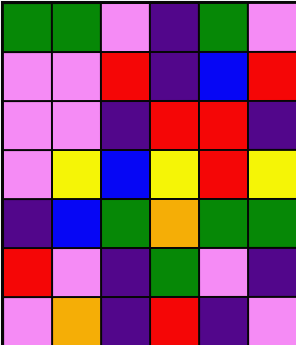[["green", "green", "violet", "indigo", "green", "violet"], ["violet", "violet", "red", "indigo", "blue", "red"], ["violet", "violet", "indigo", "red", "red", "indigo"], ["violet", "yellow", "blue", "yellow", "red", "yellow"], ["indigo", "blue", "green", "orange", "green", "green"], ["red", "violet", "indigo", "green", "violet", "indigo"], ["violet", "orange", "indigo", "red", "indigo", "violet"]]